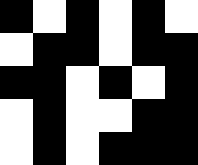[["black", "white", "black", "white", "black", "white"], ["white", "black", "black", "white", "black", "black"], ["black", "black", "white", "black", "white", "black"], ["white", "black", "white", "white", "black", "black"], ["white", "black", "white", "black", "black", "black"]]